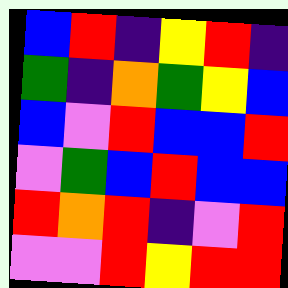[["blue", "red", "indigo", "yellow", "red", "indigo"], ["green", "indigo", "orange", "green", "yellow", "blue"], ["blue", "violet", "red", "blue", "blue", "red"], ["violet", "green", "blue", "red", "blue", "blue"], ["red", "orange", "red", "indigo", "violet", "red"], ["violet", "violet", "red", "yellow", "red", "red"]]